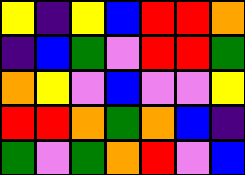[["yellow", "indigo", "yellow", "blue", "red", "red", "orange"], ["indigo", "blue", "green", "violet", "red", "red", "green"], ["orange", "yellow", "violet", "blue", "violet", "violet", "yellow"], ["red", "red", "orange", "green", "orange", "blue", "indigo"], ["green", "violet", "green", "orange", "red", "violet", "blue"]]